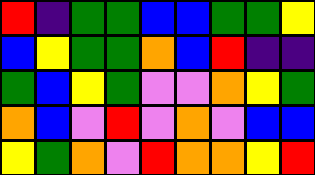[["red", "indigo", "green", "green", "blue", "blue", "green", "green", "yellow"], ["blue", "yellow", "green", "green", "orange", "blue", "red", "indigo", "indigo"], ["green", "blue", "yellow", "green", "violet", "violet", "orange", "yellow", "green"], ["orange", "blue", "violet", "red", "violet", "orange", "violet", "blue", "blue"], ["yellow", "green", "orange", "violet", "red", "orange", "orange", "yellow", "red"]]